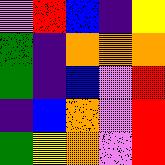[["violet", "red", "blue", "indigo", "yellow"], ["green", "indigo", "orange", "orange", "orange"], ["green", "indigo", "blue", "violet", "red"], ["indigo", "blue", "orange", "violet", "red"], ["green", "yellow", "orange", "violet", "red"]]